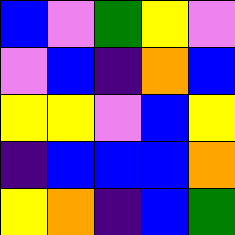[["blue", "violet", "green", "yellow", "violet"], ["violet", "blue", "indigo", "orange", "blue"], ["yellow", "yellow", "violet", "blue", "yellow"], ["indigo", "blue", "blue", "blue", "orange"], ["yellow", "orange", "indigo", "blue", "green"]]